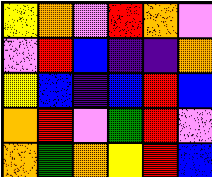[["yellow", "orange", "violet", "red", "orange", "violet"], ["violet", "red", "blue", "indigo", "indigo", "orange"], ["yellow", "blue", "indigo", "blue", "red", "blue"], ["orange", "red", "violet", "green", "red", "violet"], ["orange", "green", "orange", "yellow", "red", "blue"]]